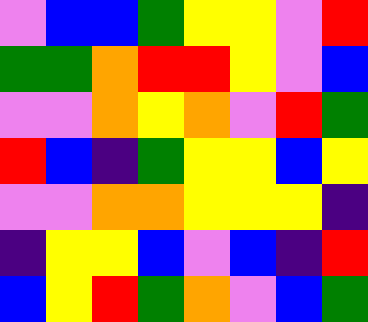[["violet", "blue", "blue", "green", "yellow", "yellow", "violet", "red"], ["green", "green", "orange", "red", "red", "yellow", "violet", "blue"], ["violet", "violet", "orange", "yellow", "orange", "violet", "red", "green"], ["red", "blue", "indigo", "green", "yellow", "yellow", "blue", "yellow"], ["violet", "violet", "orange", "orange", "yellow", "yellow", "yellow", "indigo"], ["indigo", "yellow", "yellow", "blue", "violet", "blue", "indigo", "red"], ["blue", "yellow", "red", "green", "orange", "violet", "blue", "green"]]